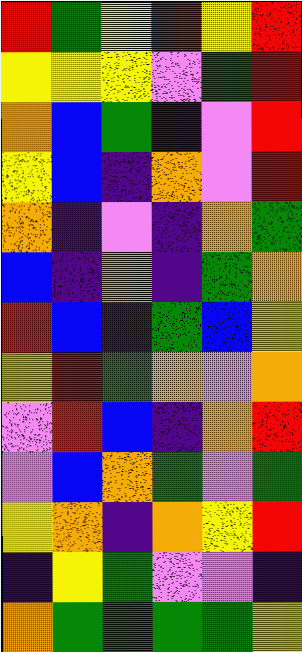[["red", "green", "yellow", "red", "yellow", "red"], ["yellow", "yellow", "yellow", "violet", "green", "red"], ["orange", "blue", "green", "indigo", "violet", "red"], ["yellow", "blue", "indigo", "orange", "violet", "red"], ["orange", "indigo", "violet", "indigo", "orange", "green"], ["blue", "indigo", "orange", "indigo", "green", "orange"], ["red", "blue", "indigo", "green", "blue", "yellow"], ["yellow", "red", "green", "orange", "violet", "orange"], ["violet", "red", "blue", "indigo", "orange", "red"], ["violet", "blue", "orange", "green", "violet", "green"], ["yellow", "orange", "indigo", "orange", "yellow", "red"], ["indigo", "yellow", "green", "violet", "violet", "indigo"], ["orange", "green", "green", "green", "green", "yellow"]]